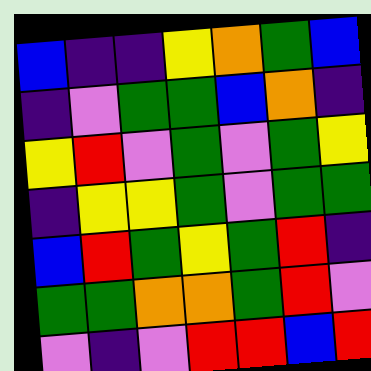[["blue", "indigo", "indigo", "yellow", "orange", "green", "blue"], ["indigo", "violet", "green", "green", "blue", "orange", "indigo"], ["yellow", "red", "violet", "green", "violet", "green", "yellow"], ["indigo", "yellow", "yellow", "green", "violet", "green", "green"], ["blue", "red", "green", "yellow", "green", "red", "indigo"], ["green", "green", "orange", "orange", "green", "red", "violet"], ["violet", "indigo", "violet", "red", "red", "blue", "red"]]